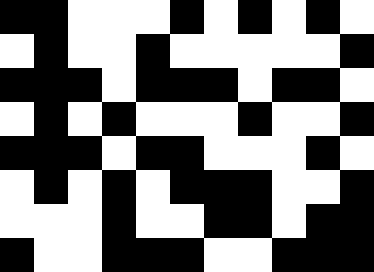[["black", "black", "white", "white", "white", "black", "white", "black", "white", "black", "white"], ["white", "black", "white", "white", "black", "white", "white", "white", "white", "white", "black"], ["black", "black", "black", "white", "black", "black", "black", "white", "black", "black", "white"], ["white", "black", "white", "black", "white", "white", "white", "black", "white", "white", "black"], ["black", "black", "black", "white", "black", "black", "white", "white", "white", "black", "white"], ["white", "black", "white", "black", "white", "black", "black", "black", "white", "white", "black"], ["white", "white", "white", "black", "white", "white", "black", "black", "white", "black", "black"], ["black", "white", "white", "black", "black", "black", "white", "white", "black", "black", "black"]]